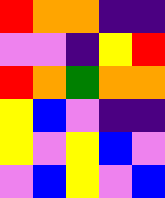[["red", "orange", "orange", "indigo", "indigo"], ["violet", "violet", "indigo", "yellow", "red"], ["red", "orange", "green", "orange", "orange"], ["yellow", "blue", "violet", "indigo", "indigo"], ["yellow", "violet", "yellow", "blue", "violet"], ["violet", "blue", "yellow", "violet", "blue"]]